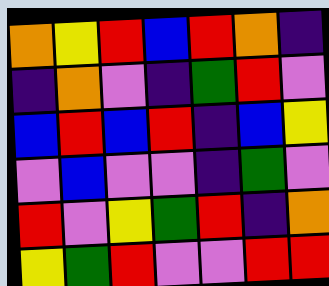[["orange", "yellow", "red", "blue", "red", "orange", "indigo"], ["indigo", "orange", "violet", "indigo", "green", "red", "violet"], ["blue", "red", "blue", "red", "indigo", "blue", "yellow"], ["violet", "blue", "violet", "violet", "indigo", "green", "violet"], ["red", "violet", "yellow", "green", "red", "indigo", "orange"], ["yellow", "green", "red", "violet", "violet", "red", "red"]]